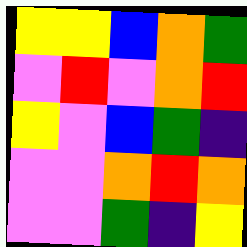[["yellow", "yellow", "blue", "orange", "green"], ["violet", "red", "violet", "orange", "red"], ["yellow", "violet", "blue", "green", "indigo"], ["violet", "violet", "orange", "red", "orange"], ["violet", "violet", "green", "indigo", "yellow"]]